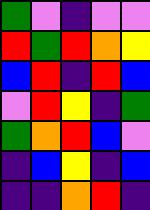[["green", "violet", "indigo", "violet", "violet"], ["red", "green", "red", "orange", "yellow"], ["blue", "red", "indigo", "red", "blue"], ["violet", "red", "yellow", "indigo", "green"], ["green", "orange", "red", "blue", "violet"], ["indigo", "blue", "yellow", "indigo", "blue"], ["indigo", "indigo", "orange", "red", "indigo"]]